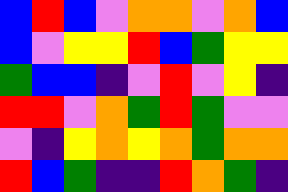[["blue", "red", "blue", "violet", "orange", "orange", "violet", "orange", "blue"], ["blue", "violet", "yellow", "yellow", "red", "blue", "green", "yellow", "yellow"], ["green", "blue", "blue", "indigo", "violet", "red", "violet", "yellow", "indigo"], ["red", "red", "violet", "orange", "green", "red", "green", "violet", "violet"], ["violet", "indigo", "yellow", "orange", "yellow", "orange", "green", "orange", "orange"], ["red", "blue", "green", "indigo", "indigo", "red", "orange", "green", "indigo"]]